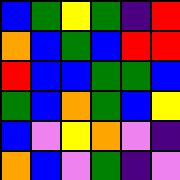[["blue", "green", "yellow", "green", "indigo", "red"], ["orange", "blue", "green", "blue", "red", "red"], ["red", "blue", "blue", "green", "green", "blue"], ["green", "blue", "orange", "green", "blue", "yellow"], ["blue", "violet", "yellow", "orange", "violet", "indigo"], ["orange", "blue", "violet", "green", "indigo", "violet"]]